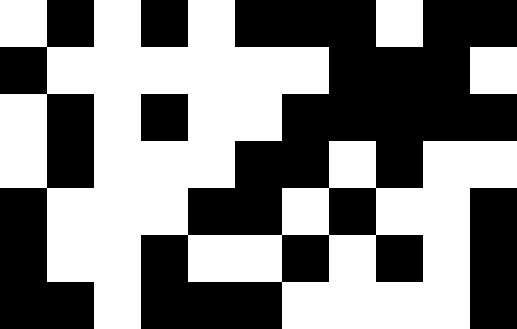[["white", "black", "white", "black", "white", "black", "black", "black", "white", "black", "black"], ["black", "white", "white", "white", "white", "white", "white", "black", "black", "black", "white"], ["white", "black", "white", "black", "white", "white", "black", "black", "black", "black", "black"], ["white", "black", "white", "white", "white", "black", "black", "white", "black", "white", "white"], ["black", "white", "white", "white", "black", "black", "white", "black", "white", "white", "black"], ["black", "white", "white", "black", "white", "white", "black", "white", "black", "white", "black"], ["black", "black", "white", "black", "black", "black", "white", "white", "white", "white", "black"]]